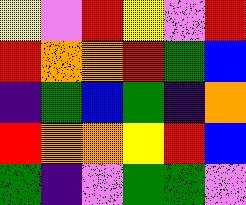[["yellow", "violet", "red", "yellow", "violet", "red"], ["red", "orange", "orange", "red", "green", "blue"], ["indigo", "green", "blue", "green", "indigo", "orange"], ["red", "orange", "orange", "yellow", "red", "blue"], ["green", "indigo", "violet", "green", "green", "violet"]]